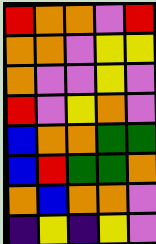[["red", "orange", "orange", "violet", "red"], ["orange", "orange", "violet", "yellow", "yellow"], ["orange", "violet", "violet", "yellow", "violet"], ["red", "violet", "yellow", "orange", "violet"], ["blue", "orange", "orange", "green", "green"], ["blue", "red", "green", "green", "orange"], ["orange", "blue", "orange", "orange", "violet"], ["indigo", "yellow", "indigo", "yellow", "violet"]]